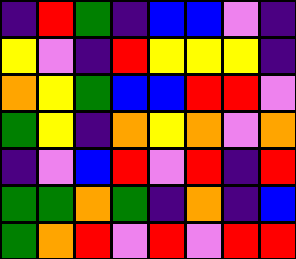[["indigo", "red", "green", "indigo", "blue", "blue", "violet", "indigo"], ["yellow", "violet", "indigo", "red", "yellow", "yellow", "yellow", "indigo"], ["orange", "yellow", "green", "blue", "blue", "red", "red", "violet"], ["green", "yellow", "indigo", "orange", "yellow", "orange", "violet", "orange"], ["indigo", "violet", "blue", "red", "violet", "red", "indigo", "red"], ["green", "green", "orange", "green", "indigo", "orange", "indigo", "blue"], ["green", "orange", "red", "violet", "red", "violet", "red", "red"]]